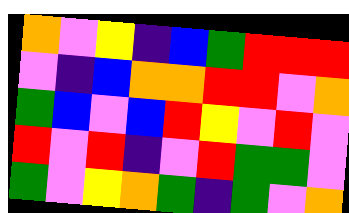[["orange", "violet", "yellow", "indigo", "blue", "green", "red", "red", "red"], ["violet", "indigo", "blue", "orange", "orange", "red", "red", "violet", "orange"], ["green", "blue", "violet", "blue", "red", "yellow", "violet", "red", "violet"], ["red", "violet", "red", "indigo", "violet", "red", "green", "green", "violet"], ["green", "violet", "yellow", "orange", "green", "indigo", "green", "violet", "orange"]]